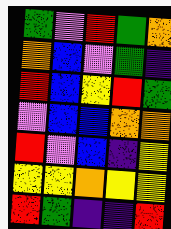[["green", "violet", "red", "green", "orange"], ["orange", "blue", "violet", "green", "indigo"], ["red", "blue", "yellow", "red", "green"], ["violet", "blue", "blue", "orange", "orange"], ["red", "violet", "blue", "indigo", "yellow"], ["yellow", "yellow", "orange", "yellow", "yellow"], ["red", "green", "indigo", "indigo", "red"]]